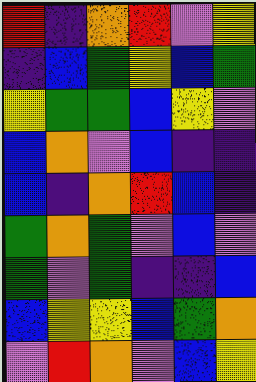[["red", "indigo", "orange", "red", "violet", "yellow"], ["indigo", "blue", "green", "yellow", "blue", "green"], ["yellow", "green", "green", "blue", "yellow", "violet"], ["blue", "orange", "violet", "blue", "indigo", "indigo"], ["blue", "indigo", "orange", "red", "blue", "indigo"], ["green", "orange", "green", "violet", "blue", "violet"], ["green", "violet", "green", "indigo", "indigo", "blue"], ["blue", "yellow", "yellow", "blue", "green", "orange"], ["violet", "red", "orange", "violet", "blue", "yellow"]]